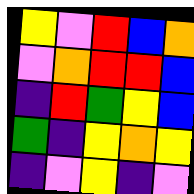[["yellow", "violet", "red", "blue", "orange"], ["violet", "orange", "red", "red", "blue"], ["indigo", "red", "green", "yellow", "blue"], ["green", "indigo", "yellow", "orange", "yellow"], ["indigo", "violet", "yellow", "indigo", "violet"]]